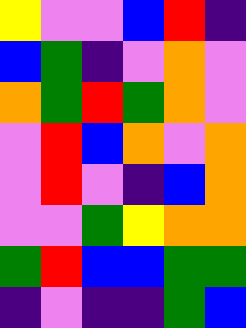[["yellow", "violet", "violet", "blue", "red", "indigo"], ["blue", "green", "indigo", "violet", "orange", "violet"], ["orange", "green", "red", "green", "orange", "violet"], ["violet", "red", "blue", "orange", "violet", "orange"], ["violet", "red", "violet", "indigo", "blue", "orange"], ["violet", "violet", "green", "yellow", "orange", "orange"], ["green", "red", "blue", "blue", "green", "green"], ["indigo", "violet", "indigo", "indigo", "green", "blue"]]